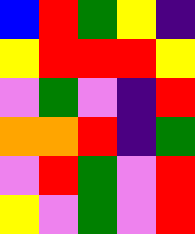[["blue", "red", "green", "yellow", "indigo"], ["yellow", "red", "red", "red", "yellow"], ["violet", "green", "violet", "indigo", "red"], ["orange", "orange", "red", "indigo", "green"], ["violet", "red", "green", "violet", "red"], ["yellow", "violet", "green", "violet", "red"]]